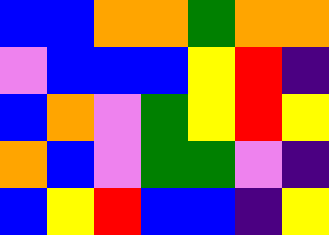[["blue", "blue", "orange", "orange", "green", "orange", "orange"], ["violet", "blue", "blue", "blue", "yellow", "red", "indigo"], ["blue", "orange", "violet", "green", "yellow", "red", "yellow"], ["orange", "blue", "violet", "green", "green", "violet", "indigo"], ["blue", "yellow", "red", "blue", "blue", "indigo", "yellow"]]